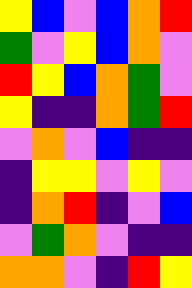[["yellow", "blue", "violet", "blue", "orange", "red"], ["green", "violet", "yellow", "blue", "orange", "violet"], ["red", "yellow", "blue", "orange", "green", "violet"], ["yellow", "indigo", "indigo", "orange", "green", "red"], ["violet", "orange", "violet", "blue", "indigo", "indigo"], ["indigo", "yellow", "yellow", "violet", "yellow", "violet"], ["indigo", "orange", "red", "indigo", "violet", "blue"], ["violet", "green", "orange", "violet", "indigo", "indigo"], ["orange", "orange", "violet", "indigo", "red", "yellow"]]